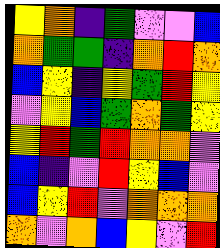[["yellow", "orange", "indigo", "green", "violet", "violet", "blue"], ["orange", "green", "green", "indigo", "orange", "red", "orange"], ["blue", "yellow", "indigo", "yellow", "green", "red", "yellow"], ["violet", "yellow", "blue", "green", "orange", "green", "yellow"], ["yellow", "red", "green", "red", "orange", "orange", "violet"], ["blue", "indigo", "violet", "red", "yellow", "blue", "violet"], ["blue", "yellow", "red", "violet", "orange", "orange", "orange"], ["orange", "violet", "orange", "blue", "yellow", "violet", "red"]]